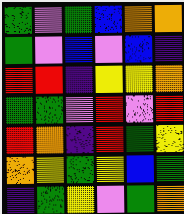[["green", "violet", "green", "blue", "orange", "orange"], ["green", "violet", "blue", "violet", "blue", "indigo"], ["red", "red", "indigo", "yellow", "yellow", "orange"], ["green", "green", "violet", "red", "violet", "red"], ["red", "orange", "indigo", "red", "green", "yellow"], ["orange", "yellow", "green", "yellow", "blue", "green"], ["indigo", "green", "yellow", "violet", "green", "orange"]]